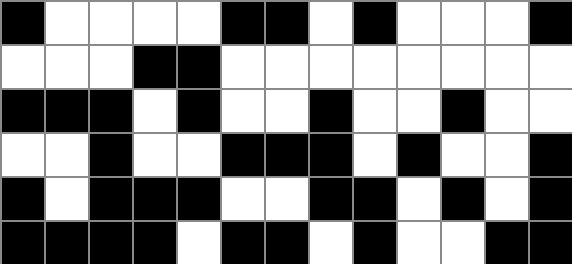[["black", "white", "white", "white", "white", "black", "black", "white", "black", "white", "white", "white", "black"], ["white", "white", "white", "black", "black", "white", "white", "white", "white", "white", "white", "white", "white"], ["black", "black", "black", "white", "black", "white", "white", "black", "white", "white", "black", "white", "white"], ["white", "white", "black", "white", "white", "black", "black", "black", "white", "black", "white", "white", "black"], ["black", "white", "black", "black", "black", "white", "white", "black", "black", "white", "black", "white", "black"], ["black", "black", "black", "black", "white", "black", "black", "white", "black", "white", "white", "black", "black"]]